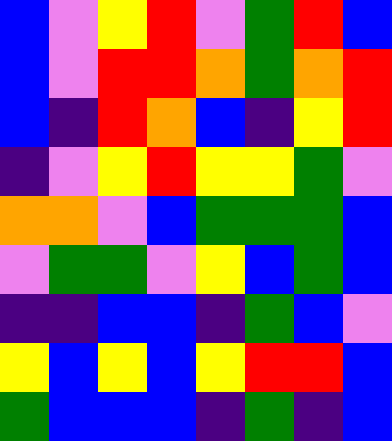[["blue", "violet", "yellow", "red", "violet", "green", "red", "blue"], ["blue", "violet", "red", "red", "orange", "green", "orange", "red"], ["blue", "indigo", "red", "orange", "blue", "indigo", "yellow", "red"], ["indigo", "violet", "yellow", "red", "yellow", "yellow", "green", "violet"], ["orange", "orange", "violet", "blue", "green", "green", "green", "blue"], ["violet", "green", "green", "violet", "yellow", "blue", "green", "blue"], ["indigo", "indigo", "blue", "blue", "indigo", "green", "blue", "violet"], ["yellow", "blue", "yellow", "blue", "yellow", "red", "red", "blue"], ["green", "blue", "blue", "blue", "indigo", "green", "indigo", "blue"]]